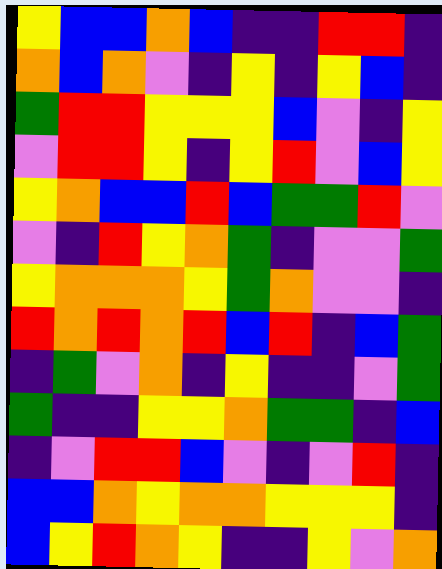[["yellow", "blue", "blue", "orange", "blue", "indigo", "indigo", "red", "red", "indigo"], ["orange", "blue", "orange", "violet", "indigo", "yellow", "indigo", "yellow", "blue", "indigo"], ["green", "red", "red", "yellow", "yellow", "yellow", "blue", "violet", "indigo", "yellow"], ["violet", "red", "red", "yellow", "indigo", "yellow", "red", "violet", "blue", "yellow"], ["yellow", "orange", "blue", "blue", "red", "blue", "green", "green", "red", "violet"], ["violet", "indigo", "red", "yellow", "orange", "green", "indigo", "violet", "violet", "green"], ["yellow", "orange", "orange", "orange", "yellow", "green", "orange", "violet", "violet", "indigo"], ["red", "orange", "red", "orange", "red", "blue", "red", "indigo", "blue", "green"], ["indigo", "green", "violet", "orange", "indigo", "yellow", "indigo", "indigo", "violet", "green"], ["green", "indigo", "indigo", "yellow", "yellow", "orange", "green", "green", "indigo", "blue"], ["indigo", "violet", "red", "red", "blue", "violet", "indigo", "violet", "red", "indigo"], ["blue", "blue", "orange", "yellow", "orange", "orange", "yellow", "yellow", "yellow", "indigo"], ["blue", "yellow", "red", "orange", "yellow", "indigo", "indigo", "yellow", "violet", "orange"]]